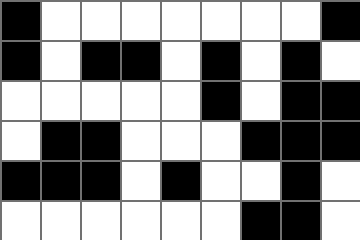[["black", "white", "white", "white", "white", "white", "white", "white", "black"], ["black", "white", "black", "black", "white", "black", "white", "black", "white"], ["white", "white", "white", "white", "white", "black", "white", "black", "black"], ["white", "black", "black", "white", "white", "white", "black", "black", "black"], ["black", "black", "black", "white", "black", "white", "white", "black", "white"], ["white", "white", "white", "white", "white", "white", "black", "black", "white"]]